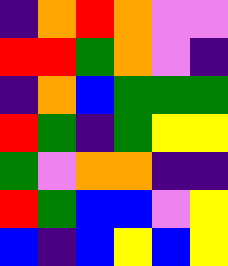[["indigo", "orange", "red", "orange", "violet", "violet"], ["red", "red", "green", "orange", "violet", "indigo"], ["indigo", "orange", "blue", "green", "green", "green"], ["red", "green", "indigo", "green", "yellow", "yellow"], ["green", "violet", "orange", "orange", "indigo", "indigo"], ["red", "green", "blue", "blue", "violet", "yellow"], ["blue", "indigo", "blue", "yellow", "blue", "yellow"]]